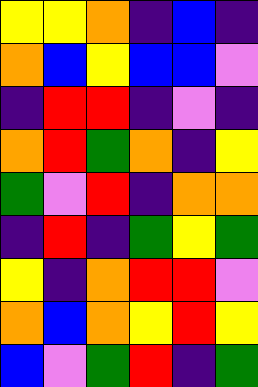[["yellow", "yellow", "orange", "indigo", "blue", "indigo"], ["orange", "blue", "yellow", "blue", "blue", "violet"], ["indigo", "red", "red", "indigo", "violet", "indigo"], ["orange", "red", "green", "orange", "indigo", "yellow"], ["green", "violet", "red", "indigo", "orange", "orange"], ["indigo", "red", "indigo", "green", "yellow", "green"], ["yellow", "indigo", "orange", "red", "red", "violet"], ["orange", "blue", "orange", "yellow", "red", "yellow"], ["blue", "violet", "green", "red", "indigo", "green"]]